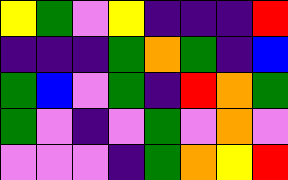[["yellow", "green", "violet", "yellow", "indigo", "indigo", "indigo", "red"], ["indigo", "indigo", "indigo", "green", "orange", "green", "indigo", "blue"], ["green", "blue", "violet", "green", "indigo", "red", "orange", "green"], ["green", "violet", "indigo", "violet", "green", "violet", "orange", "violet"], ["violet", "violet", "violet", "indigo", "green", "orange", "yellow", "red"]]